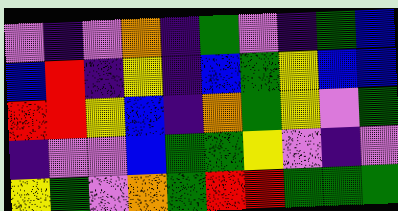[["violet", "indigo", "violet", "orange", "indigo", "green", "violet", "indigo", "green", "blue"], ["blue", "red", "indigo", "yellow", "indigo", "blue", "green", "yellow", "blue", "blue"], ["red", "red", "yellow", "blue", "indigo", "orange", "green", "yellow", "violet", "green"], ["indigo", "violet", "violet", "blue", "green", "green", "yellow", "violet", "indigo", "violet"], ["yellow", "green", "violet", "orange", "green", "red", "red", "green", "green", "green"]]